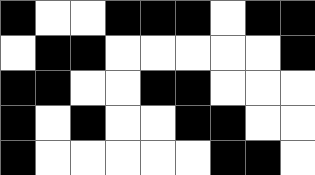[["black", "white", "white", "black", "black", "black", "white", "black", "black"], ["white", "black", "black", "white", "white", "white", "white", "white", "black"], ["black", "black", "white", "white", "black", "black", "white", "white", "white"], ["black", "white", "black", "white", "white", "black", "black", "white", "white"], ["black", "white", "white", "white", "white", "white", "black", "black", "white"]]